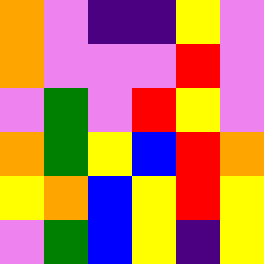[["orange", "violet", "indigo", "indigo", "yellow", "violet"], ["orange", "violet", "violet", "violet", "red", "violet"], ["violet", "green", "violet", "red", "yellow", "violet"], ["orange", "green", "yellow", "blue", "red", "orange"], ["yellow", "orange", "blue", "yellow", "red", "yellow"], ["violet", "green", "blue", "yellow", "indigo", "yellow"]]